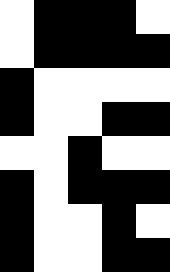[["white", "black", "black", "black", "white"], ["white", "black", "black", "black", "black"], ["black", "white", "white", "white", "white"], ["black", "white", "white", "black", "black"], ["white", "white", "black", "white", "white"], ["black", "white", "black", "black", "black"], ["black", "white", "white", "black", "white"], ["black", "white", "white", "black", "black"]]